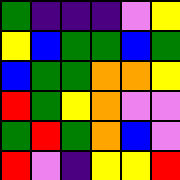[["green", "indigo", "indigo", "indigo", "violet", "yellow"], ["yellow", "blue", "green", "green", "blue", "green"], ["blue", "green", "green", "orange", "orange", "yellow"], ["red", "green", "yellow", "orange", "violet", "violet"], ["green", "red", "green", "orange", "blue", "violet"], ["red", "violet", "indigo", "yellow", "yellow", "red"]]